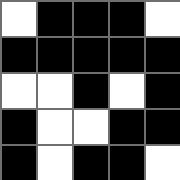[["white", "black", "black", "black", "white"], ["black", "black", "black", "black", "black"], ["white", "white", "black", "white", "black"], ["black", "white", "white", "black", "black"], ["black", "white", "black", "black", "white"]]